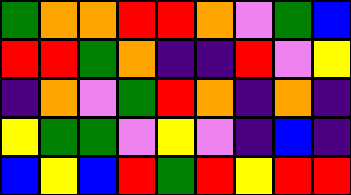[["green", "orange", "orange", "red", "red", "orange", "violet", "green", "blue"], ["red", "red", "green", "orange", "indigo", "indigo", "red", "violet", "yellow"], ["indigo", "orange", "violet", "green", "red", "orange", "indigo", "orange", "indigo"], ["yellow", "green", "green", "violet", "yellow", "violet", "indigo", "blue", "indigo"], ["blue", "yellow", "blue", "red", "green", "red", "yellow", "red", "red"]]